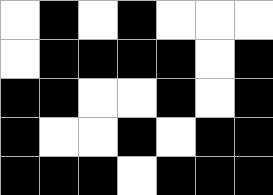[["white", "black", "white", "black", "white", "white", "white"], ["white", "black", "black", "black", "black", "white", "black"], ["black", "black", "white", "white", "black", "white", "black"], ["black", "white", "white", "black", "white", "black", "black"], ["black", "black", "black", "white", "black", "black", "black"]]